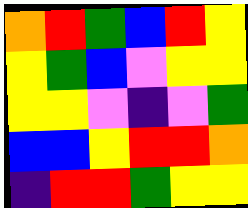[["orange", "red", "green", "blue", "red", "yellow"], ["yellow", "green", "blue", "violet", "yellow", "yellow"], ["yellow", "yellow", "violet", "indigo", "violet", "green"], ["blue", "blue", "yellow", "red", "red", "orange"], ["indigo", "red", "red", "green", "yellow", "yellow"]]